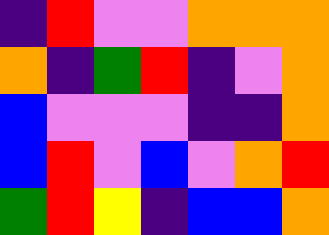[["indigo", "red", "violet", "violet", "orange", "orange", "orange"], ["orange", "indigo", "green", "red", "indigo", "violet", "orange"], ["blue", "violet", "violet", "violet", "indigo", "indigo", "orange"], ["blue", "red", "violet", "blue", "violet", "orange", "red"], ["green", "red", "yellow", "indigo", "blue", "blue", "orange"]]